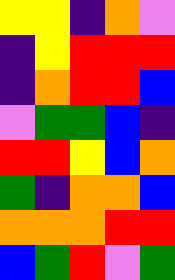[["yellow", "yellow", "indigo", "orange", "violet"], ["indigo", "yellow", "red", "red", "red"], ["indigo", "orange", "red", "red", "blue"], ["violet", "green", "green", "blue", "indigo"], ["red", "red", "yellow", "blue", "orange"], ["green", "indigo", "orange", "orange", "blue"], ["orange", "orange", "orange", "red", "red"], ["blue", "green", "red", "violet", "green"]]